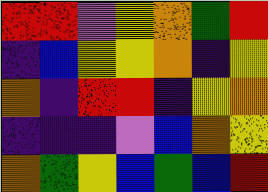[["red", "red", "violet", "yellow", "orange", "green", "red"], ["indigo", "blue", "yellow", "yellow", "orange", "indigo", "yellow"], ["orange", "indigo", "red", "red", "indigo", "yellow", "orange"], ["indigo", "indigo", "indigo", "violet", "blue", "orange", "yellow"], ["orange", "green", "yellow", "blue", "green", "blue", "red"]]